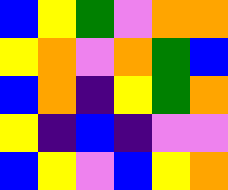[["blue", "yellow", "green", "violet", "orange", "orange"], ["yellow", "orange", "violet", "orange", "green", "blue"], ["blue", "orange", "indigo", "yellow", "green", "orange"], ["yellow", "indigo", "blue", "indigo", "violet", "violet"], ["blue", "yellow", "violet", "blue", "yellow", "orange"]]